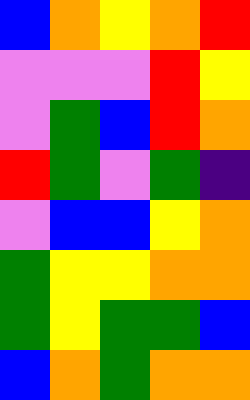[["blue", "orange", "yellow", "orange", "red"], ["violet", "violet", "violet", "red", "yellow"], ["violet", "green", "blue", "red", "orange"], ["red", "green", "violet", "green", "indigo"], ["violet", "blue", "blue", "yellow", "orange"], ["green", "yellow", "yellow", "orange", "orange"], ["green", "yellow", "green", "green", "blue"], ["blue", "orange", "green", "orange", "orange"]]